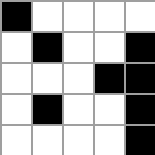[["black", "white", "white", "white", "white"], ["white", "black", "white", "white", "black"], ["white", "white", "white", "black", "black"], ["white", "black", "white", "white", "black"], ["white", "white", "white", "white", "black"]]